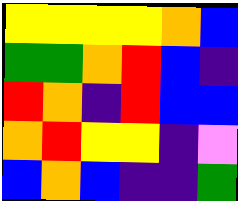[["yellow", "yellow", "yellow", "yellow", "orange", "blue"], ["green", "green", "orange", "red", "blue", "indigo"], ["red", "orange", "indigo", "red", "blue", "blue"], ["orange", "red", "yellow", "yellow", "indigo", "violet"], ["blue", "orange", "blue", "indigo", "indigo", "green"]]